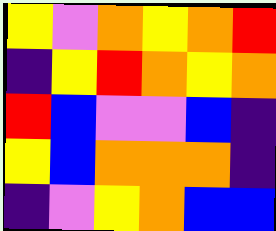[["yellow", "violet", "orange", "yellow", "orange", "red"], ["indigo", "yellow", "red", "orange", "yellow", "orange"], ["red", "blue", "violet", "violet", "blue", "indigo"], ["yellow", "blue", "orange", "orange", "orange", "indigo"], ["indigo", "violet", "yellow", "orange", "blue", "blue"]]